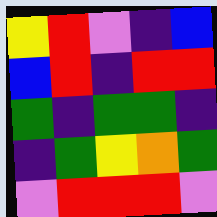[["yellow", "red", "violet", "indigo", "blue"], ["blue", "red", "indigo", "red", "red"], ["green", "indigo", "green", "green", "indigo"], ["indigo", "green", "yellow", "orange", "green"], ["violet", "red", "red", "red", "violet"]]